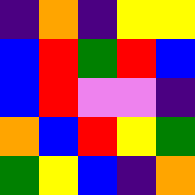[["indigo", "orange", "indigo", "yellow", "yellow"], ["blue", "red", "green", "red", "blue"], ["blue", "red", "violet", "violet", "indigo"], ["orange", "blue", "red", "yellow", "green"], ["green", "yellow", "blue", "indigo", "orange"]]